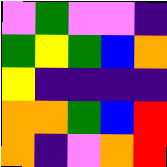[["violet", "green", "violet", "violet", "indigo"], ["green", "yellow", "green", "blue", "orange"], ["yellow", "indigo", "indigo", "indigo", "indigo"], ["orange", "orange", "green", "blue", "red"], ["orange", "indigo", "violet", "orange", "red"]]